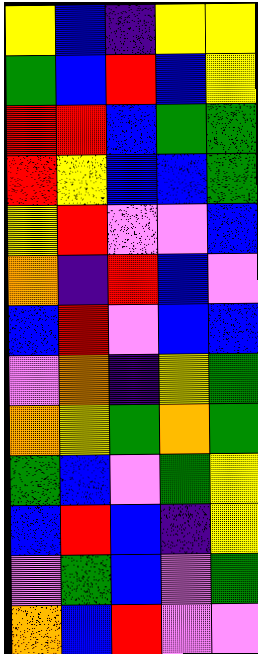[["yellow", "blue", "indigo", "yellow", "yellow"], ["green", "blue", "red", "blue", "yellow"], ["red", "red", "blue", "green", "green"], ["red", "yellow", "blue", "blue", "green"], ["yellow", "red", "violet", "violet", "blue"], ["orange", "indigo", "red", "blue", "violet"], ["blue", "red", "violet", "blue", "blue"], ["violet", "orange", "indigo", "yellow", "green"], ["orange", "yellow", "green", "orange", "green"], ["green", "blue", "violet", "green", "yellow"], ["blue", "red", "blue", "indigo", "yellow"], ["violet", "green", "blue", "violet", "green"], ["orange", "blue", "red", "violet", "violet"]]